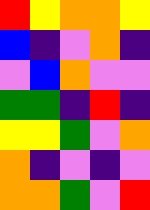[["red", "yellow", "orange", "orange", "yellow"], ["blue", "indigo", "violet", "orange", "indigo"], ["violet", "blue", "orange", "violet", "violet"], ["green", "green", "indigo", "red", "indigo"], ["yellow", "yellow", "green", "violet", "orange"], ["orange", "indigo", "violet", "indigo", "violet"], ["orange", "orange", "green", "violet", "red"]]